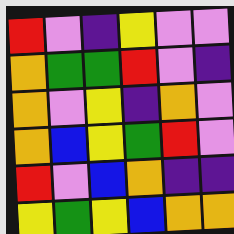[["red", "violet", "indigo", "yellow", "violet", "violet"], ["orange", "green", "green", "red", "violet", "indigo"], ["orange", "violet", "yellow", "indigo", "orange", "violet"], ["orange", "blue", "yellow", "green", "red", "violet"], ["red", "violet", "blue", "orange", "indigo", "indigo"], ["yellow", "green", "yellow", "blue", "orange", "orange"]]